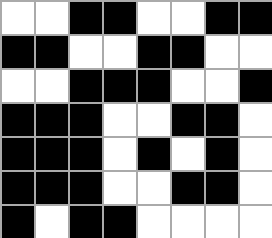[["white", "white", "black", "black", "white", "white", "black", "black"], ["black", "black", "white", "white", "black", "black", "white", "white"], ["white", "white", "black", "black", "black", "white", "white", "black"], ["black", "black", "black", "white", "white", "black", "black", "white"], ["black", "black", "black", "white", "black", "white", "black", "white"], ["black", "black", "black", "white", "white", "black", "black", "white"], ["black", "white", "black", "black", "white", "white", "white", "white"]]